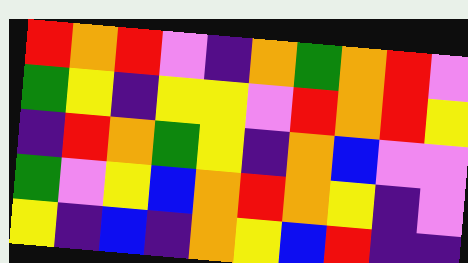[["red", "orange", "red", "violet", "indigo", "orange", "green", "orange", "red", "violet"], ["green", "yellow", "indigo", "yellow", "yellow", "violet", "red", "orange", "red", "yellow"], ["indigo", "red", "orange", "green", "yellow", "indigo", "orange", "blue", "violet", "violet"], ["green", "violet", "yellow", "blue", "orange", "red", "orange", "yellow", "indigo", "violet"], ["yellow", "indigo", "blue", "indigo", "orange", "yellow", "blue", "red", "indigo", "indigo"]]